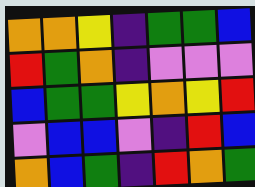[["orange", "orange", "yellow", "indigo", "green", "green", "blue"], ["red", "green", "orange", "indigo", "violet", "violet", "violet"], ["blue", "green", "green", "yellow", "orange", "yellow", "red"], ["violet", "blue", "blue", "violet", "indigo", "red", "blue"], ["orange", "blue", "green", "indigo", "red", "orange", "green"]]